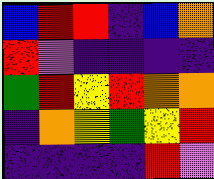[["blue", "red", "red", "indigo", "blue", "orange"], ["red", "violet", "indigo", "indigo", "indigo", "indigo"], ["green", "red", "yellow", "red", "orange", "orange"], ["indigo", "orange", "yellow", "green", "yellow", "red"], ["indigo", "indigo", "indigo", "indigo", "red", "violet"]]